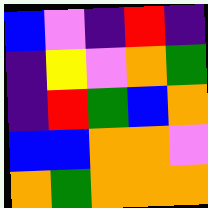[["blue", "violet", "indigo", "red", "indigo"], ["indigo", "yellow", "violet", "orange", "green"], ["indigo", "red", "green", "blue", "orange"], ["blue", "blue", "orange", "orange", "violet"], ["orange", "green", "orange", "orange", "orange"]]